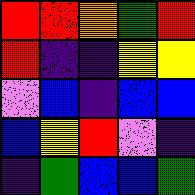[["red", "red", "orange", "green", "red"], ["red", "indigo", "indigo", "yellow", "yellow"], ["violet", "blue", "indigo", "blue", "blue"], ["blue", "yellow", "red", "violet", "indigo"], ["indigo", "green", "blue", "blue", "green"]]